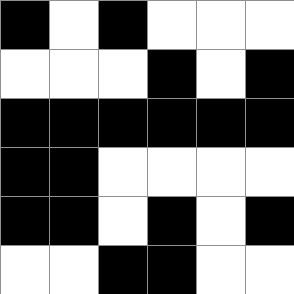[["black", "white", "black", "white", "white", "white"], ["white", "white", "white", "black", "white", "black"], ["black", "black", "black", "black", "black", "black"], ["black", "black", "white", "white", "white", "white"], ["black", "black", "white", "black", "white", "black"], ["white", "white", "black", "black", "white", "white"]]